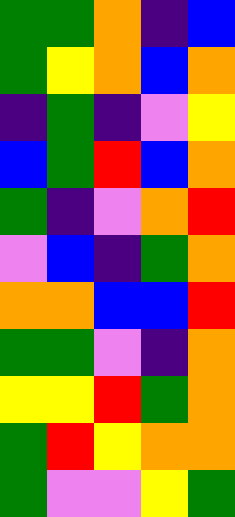[["green", "green", "orange", "indigo", "blue"], ["green", "yellow", "orange", "blue", "orange"], ["indigo", "green", "indigo", "violet", "yellow"], ["blue", "green", "red", "blue", "orange"], ["green", "indigo", "violet", "orange", "red"], ["violet", "blue", "indigo", "green", "orange"], ["orange", "orange", "blue", "blue", "red"], ["green", "green", "violet", "indigo", "orange"], ["yellow", "yellow", "red", "green", "orange"], ["green", "red", "yellow", "orange", "orange"], ["green", "violet", "violet", "yellow", "green"]]